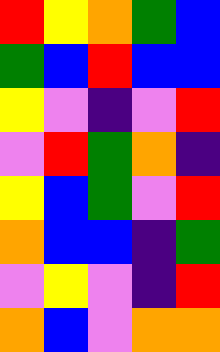[["red", "yellow", "orange", "green", "blue"], ["green", "blue", "red", "blue", "blue"], ["yellow", "violet", "indigo", "violet", "red"], ["violet", "red", "green", "orange", "indigo"], ["yellow", "blue", "green", "violet", "red"], ["orange", "blue", "blue", "indigo", "green"], ["violet", "yellow", "violet", "indigo", "red"], ["orange", "blue", "violet", "orange", "orange"]]